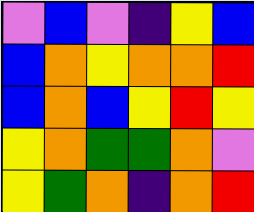[["violet", "blue", "violet", "indigo", "yellow", "blue"], ["blue", "orange", "yellow", "orange", "orange", "red"], ["blue", "orange", "blue", "yellow", "red", "yellow"], ["yellow", "orange", "green", "green", "orange", "violet"], ["yellow", "green", "orange", "indigo", "orange", "red"]]